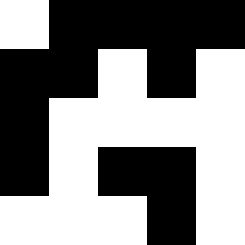[["white", "black", "black", "black", "black"], ["black", "black", "white", "black", "white"], ["black", "white", "white", "white", "white"], ["black", "white", "black", "black", "white"], ["white", "white", "white", "black", "white"]]